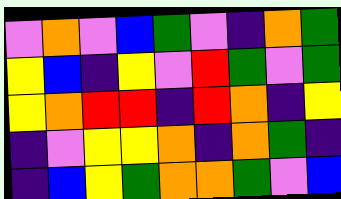[["violet", "orange", "violet", "blue", "green", "violet", "indigo", "orange", "green"], ["yellow", "blue", "indigo", "yellow", "violet", "red", "green", "violet", "green"], ["yellow", "orange", "red", "red", "indigo", "red", "orange", "indigo", "yellow"], ["indigo", "violet", "yellow", "yellow", "orange", "indigo", "orange", "green", "indigo"], ["indigo", "blue", "yellow", "green", "orange", "orange", "green", "violet", "blue"]]